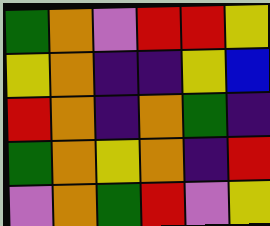[["green", "orange", "violet", "red", "red", "yellow"], ["yellow", "orange", "indigo", "indigo", "yellow", "blue"], ["red", "orange", "indigo", "orange", "green", "indigo"], ["green", "orange", "yellow", "orange", "indigo", "red"], ["violet", "orange", "green", "red", "violet", "yellow"]]